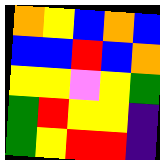[["orange", "yellow", "blue", "orange", "blue"], ["blue", "blue", "red", "blue", "orange"], ["yellow", "yellow", "violet", "yellow", "green"], ["green", "red", "yellow", "yellow", "indigo"], ["green", "yellow", "red", "red", "indigo"]]